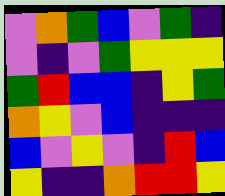[["violet", "orange", "green", "blue", "violet", "green", "indigo"], ["violet", "indigo", "violet", "green", "yellow", "yellow", "yellow"], ["green", "red", "blue", "blue", "indigo", "yellow", "green"], ["orange", "yellow", "violet", "blue", "indigo", "indigo", "indigo"], ["blue", "violet", "yellow", "violet", "indigo", "red", "blue"], ["yellow", "indigo", "indigo", "orange", "red", "red", "yellow"]]